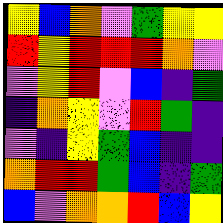[["yellow", "blue", "orange", "violet", "green", "yellow", "yellow"], ["red", "yellow", "red", "red", "red", "orange", "violet"], ["violet", "yellow", "red", "violet", "blue", "indigo", "green"], ["indigo", "orange", "yellow", "violet", "red", "green", "indigo"], ["violet", "indigo", "yellow", "green", "blue", "indigo", "indigo"], ["orange", "red", "red", "green", "blue", "indigo", "green"], ["blue", "violet", "orange", "orange", "red", "blue", "yellow"]]